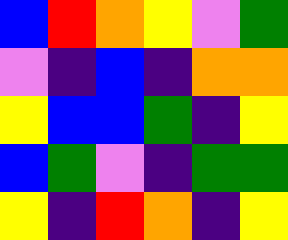[["blue", "red", "orange", "yellow", "violet", "green"], ["violet", "indigo", "blue", "indigo", "orange", "orange"], ["yellow", "blue", "blue", "green", "indigo", "yellow"], ["blue", "green", "violet", "indigo", "green", "green"], ["yellow", "indigo", "red", "orange", "indigo", "yellow"]]